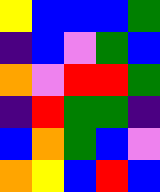[["yellow", "blue", "blue", "blue", "green"], ["indigo", "blue", "violet", "green", "blue"], ["orange", "violet", "red", "red", "green"], ["indigo", "red", "green", "green", "indigo"], ["blue", "orange", "green", "blue", "violet"], ["orange", "yellow", "blue", "red", "blue"]]